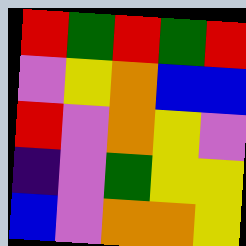[["red", "green", "red", "green", "red"], ["violet", "yellow", "orange", "blue", "blue"], ["red", "violet", "orange", "yellow", "violet"], ["indigo", "violet", "green", "yellow", "yellow"], ["blue", "violet", "orange", "orange", "yellow"]]